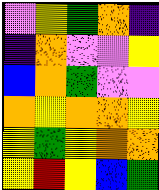[["violet", "yellow", "green", "orange", "indigo"], ["indigo", "orange", "violet", "violet", "yellow"], ["blue", "orange", "green", "violet", "violet"], ["orange", "yellow", "orange", "orange", "yellow"], ["yellow", "green", "yellow", "orange", "orange"], ["yellow", "red", "yellow", "blue", "green"]]